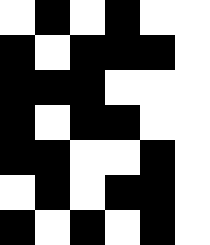[["white", "black", "white", "black", "white", "white"], ["black", "white", "black", "black", "black", "white"], ["black", "black", "black", "white", "white", "white"], ["black", "white", "black", "black", "white", "white"], ["black", "black", "white", "white", "black", "white"], ["white", "black", "white", "black", "black", "white"], ["black", "white", "black", "white", "black", "white"]]